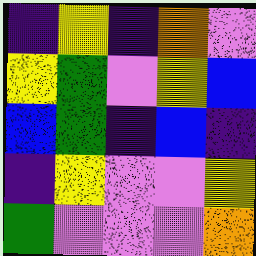[["indigo", "yellow", "indigo", "orange", "violet"], ["yellow", "green", "violet", "yellow", "blue"], ["blue", "green", "indigo", "blue", "indigo"], ["indigo", "yellow", "violet", "violet", "yellow"], ["green", "violet", "violet", "violet", "orange"]]